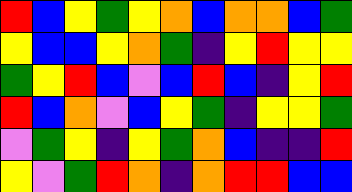[["red", "blue", "yellow", "green", "yellow", "orange", "blue", "orange", "orange", "blue", "green"], ["yellow", "blue", "blue", "yellow", "orange", "green", "indigo", "yellow", "red", "yellow", "yellow"], ["green", "yellow", "red", "blue", "violet", "blue", "red", "blue", "indigo", "yellow", "red"], ["red", "blue", "orange", "violet", "blue", "yellow", "green", "indigo", "yellow", "yellow", "green"], ["violet", "green", "yellow", "indigo", "yellow", "green", "orange", "blue", "indigo", "indigo", "red"], ["yellow", "violet", "green", "red", "orange", "indigo", "orange", "red", "red", "blue", "blue"]]